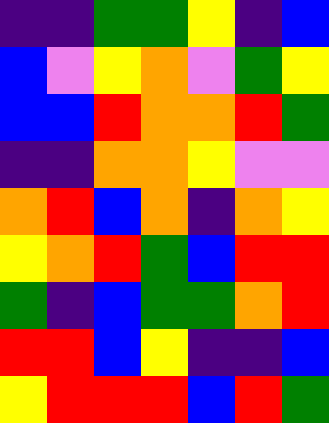[["indigo", "indigo", "green", "green", "yellow", "indigo", "blue"], ["blue", "violet", "yellow", "orange", "violet", "green", "yellow"], ["blue", "blue", "red", "orange", "orange", "red", "green"], ["indigo", "indigo", "orange", "orange", "yellow", "violet", "violet"], ["orange", "red", "blue", "orange", "indigo", "orange", "yellow"], ["yellow", "orange", "red", "green", "blue", "red", "red"], ["green", "indigo", "blue", "green", "green", "orange", "red"], ["red", "red", "blue", "yellow", "indigo", "indigo", "blue"], ["yellow", "red", "red", "red", "blue", "red", "green"]]